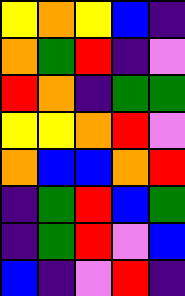[["yellow", "orange", "yellow", "blue", "indigo"], ["orange", "green", "red", "indigo", "violet"], ["red", "orange", "indigo", "green", "green"], ["yellow", "yellow", "orange", "red", "violet"], ["orange", "blue", "blue", "orange", "red"], ["indigo", "green", "red", "blue", "green"], ["indigo", "green", "red", "violet", "blue"], ["blue", "indigo", "violet", "red", "indigo"]]